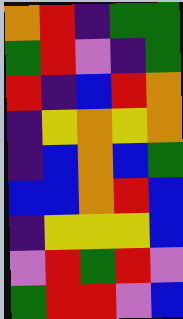[["orange", "red", "indigo", "green", "green"], ["green", "red", "violet", "indigo", "green"], ["red", "indigo", "blue", "red", "orange"], ["indigo", "yellow", "orange", "yellow", "orange"], ["indigo", "blue", "orange", "blue", "green"], ["blue", "blue", "orange", "red", "blue"], ["indigo", "yellow", "yellow", "yellow", "blue"], ["violet", "red", "green", "red", "violet"], ["green", "red", "red", "violet", "blue"]]